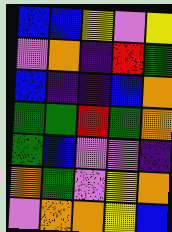[["blue", "blue", "yellow", "violet", "yellow"], ["violet", "orange", "indigo", "red", "green"], ["blue", "indigo", "indigo", "blue", "orange"], ["green", "green", "red", "green", "orange"], ["green", "blue", "violet", "violet", "indigo"], ["orange", "green", "violet", "yellow", "orange"], ["violet", "orange", "orange", "yellow", "blue"]]